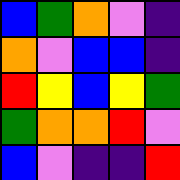[["blue", "green", "orange", "violet", "indigo"], ["orange", "violet", "blue", "blue", "indigo"], ["red", "yellow", "blue", "yellow", "green"], ["green", "orange", "orange", "red", "violet"], ["blue", "violet", "indigo", "indigo", "red"]]